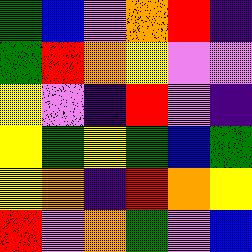[["green", "blue", "violet", "orange", "red", "indigo"], ["green", "red", "orange", "yellow", "violet", "violet"], ["yellow", "violet", "indigo", "red", "violet", "indigo"], ["yellow", "green", "yellow", "green", "blue", "green"], ["yellow", "orange", "indigo", "red", "orange", "yellow"], ["red", "violet", "orange", "green", "violet", "blue"]]